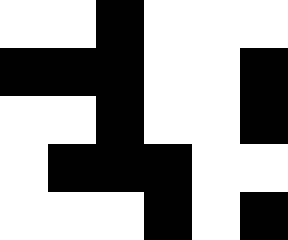[["white", "white", "black", "white", "white", "white"], ["black", "black", "black", "white", "white", "black"], ["white", "white", "black", "white", "white", "black"], ["white", "black", "black", "black", "white", "white"], ["white", "white", "white", "black", "white", "black"]]